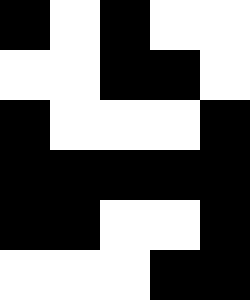[["black", "white", "black", "white", "white"], ["white", "white", "black", "black", "white"], ["black", "white", "white", "white", "black"], ["black", "black", "black", "black", "black"], ["black", "black", "white", "white", "black"], ["white", "white", "white", "black", "black"]]